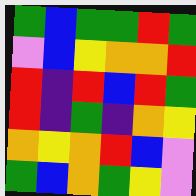[["green", "blue", "green", "green", "red", "green"], ["violet", "blue", "yellow", "orange", "orange", "red"], ["red", "indigo", "red", "blue", "red", "green"], ["red", "indigo", "green", "indigo", "orange", "yellow"], ["orange", "yellow", "orange", "red", "blue", "violet"], ["green", "blue", "orange", "green", "yellow", "violet"]]